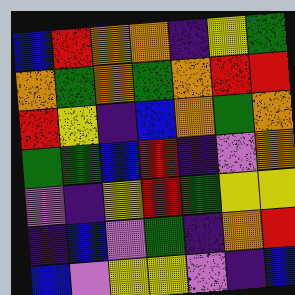[["blue", "red", "orange", "orange", "indigo", "yellow", "green"], ["orange", "green", "orange", "green", "orange", "red", "red"], ["red", "yellow", "indigo", "blue", "orange", "green", "orange"], ["green", "green", "blue", "red", "indigo", "violet", "orange"], ["violet", "indigo", "yellow", "red", "green", "yellow", "yellow"], ["indigo", "blue", "violet", "green", "indigo", "orange", "red"], ["blue", "violet", "yellow", "yellow", "violet", "indigo", "blue"]]